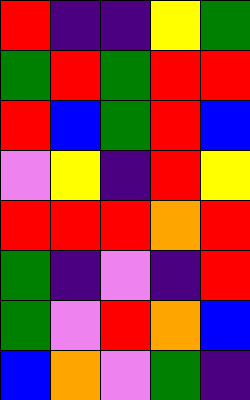[["red", "indigo", "indigo", "yellow", "green"], ["green", "red", "green", "red", "red"], ["red", "blue", "green", "red", "blue"], ["violet", "yellow", "indigo", "red", "yellow"], ["red", "red", "red", "orange", "red"], ["green", "indigo", "violet", "indigo", "red"], ["green", "violet", "red", "orange", "blue"], ["blue", "orange", "violet", "green", "indigo"]]